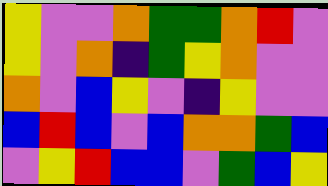[["yellow", "violet", "violet", "orange", "green", "green", "orange", "red", "violet"], ["yellow", "violet", "orange", "indigo", "green", "yellow", "orange", "violet", "violet"], ["orange", "violet", "blue", "yellow", "violet", "indigo", "yellow", "violet", "violet"], ["blue", "red", "blue", "violet", "blue", "orange", "orange", "green", "blue"], ["violet", "yellow", "red", "blue", "blue", "violet", "green", "blue", "yellow"]]